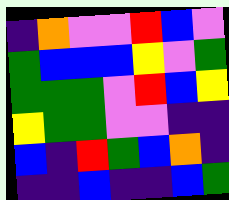[["indigo", "orange", "violet", "violet", "red", "blue", "violet"], ["green", "blue", "blue", "blue", "yellow", "violet", "green"], ["green", "green", "green", "violet", "red", "blue", "yellow"], ["yellow", "green", "green", "violet", "violet", "indigo", "indigo"], ["blue", "indigo", "red", "green", "blue", "orange", "indigo"], ["indigo", "indigo", "blue", "indigo", "indigo", "blue", "green"]]